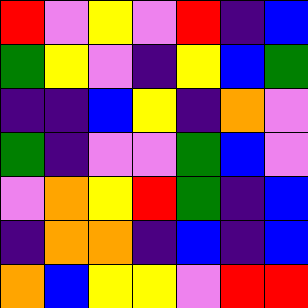[["red", "violet", "yellow", "violet", "red", "indigo", "blue"], ["green", "yellow", "violet", "indigo", "yellow", "blue", "green"], ["indigo", "indigo", "blue", "yellow", "indigo", "orange", "violet"], ["green", "indigo", "violet", "violet", "green", "blue", "violet"], ["violet", "orange", "yellow", "red", "green", "indigo", "blue"], ["indigo", "orange", "orange", "indigo", "blue", "indigo", "blue"], ["orange", "blue", "yellow", "yellow", "violet", "red", "red"]]